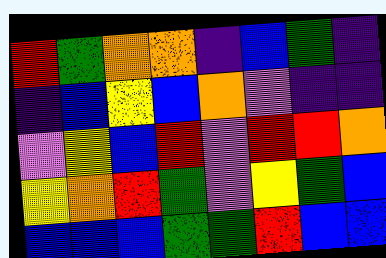[["red", "green", "orange", "orange", "indigo", "blue", "green", "indigo"], ["indigo", "blue", "yellow", "blue", "orange", "violet", "indigo", "indigo"], ["violet", "yellow", "blue", "red", "violet", "red", "red", "orange"], ["yellow", "orange", "red", "green", "violet", "yellow", "green", "blue"], ["blue", "blue", "blue", "green", "green", "red", "blue", "blue"]]